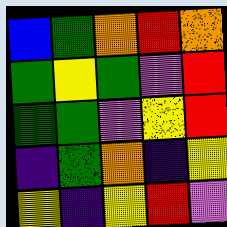[["blue", "green", "orange", "red", "orange"], ["green", "yellow", "green", "violet", "red"], ["green", "green", "violet", "yellow", "red"], ["indigo", "green", "orange", "indigo", "yellow"], ["yellow", "indigo", "yellow", "red", "violet"]]